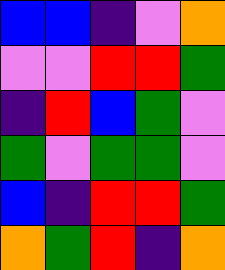[["blue", "blue", "indigo", "violet", "orange"], ["violet", "violet", "red", "red", "green"], ["indigo", "red", "blue", "green", "violet"], ["green", "violet", "green", "green", "violet"], ["blue", "indigo", "red", "red", "green"], ["orange", "green", "red", "indigo", "orange"]]